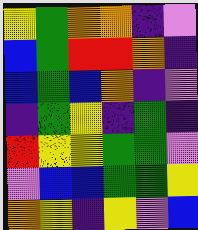[["yellow", "green", "orange", "orange", "indigo", "violet"], ["blue", "green", "red", "red", "orange", "indigo"], ["blue", "green", "blue", "orange", "indigo", "violet"], ["indigo", "green", "yellow", "indigo", "green", "indigo"], ["red", "yellow", "yellow", "green", "green", "violet"], ["violet", "blue", "blue", "green", "green", "yellow"], ["orange", "yellow", "indigo", "yellow", "violet", "blue"]]